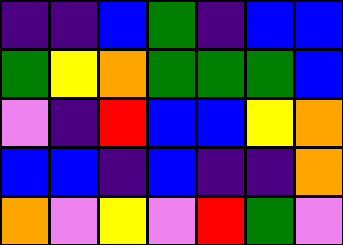[["indigo", "indigo", "blue", "green", "indigo", "blue", "blue"], ["green", "yellow", "orange", "green", "green", "green", "blue"], ["violet", "indigo", "red", "blue", "blue", "yellow", "orange"], ["blue", "blue", "indigo", "blue", "indigo", "indigo", "orange"], ["orange", "violet", "yellow", "violet", "red", "green", "violet"]]